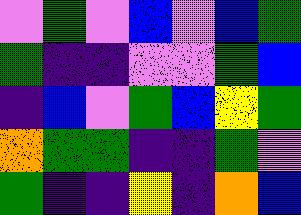[["violet", "green", "violet", "blue", "violet", "blue", "green"], ["green", "indigo", "indigo", "violet", "violet", "green", "blue"], ["indigo", "blue", "violet", "green", "blue", "yellow", "green"], ["orange", "green", "green", "indigo", "indigo", "green", "violet"], ["green", "indigo", "indigo", "yellow", "indigo", "orange", "blue"]]